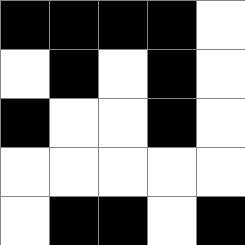[["black", "black", "black", "black", "white"], ["white", "black", "white", "black", "white"], ["black", "white", "white", "black", "white"], ["white", "white", "white", "white", "white"], ["white", "black", "black", "white", "black"]]